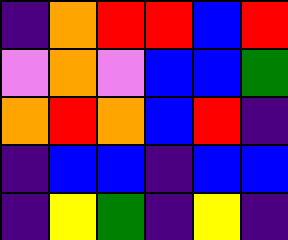[["indigo", "orange", "red", "red", "blue", "red"], ["violet", "orange", "violet", "blue", "blue", "green"], ["orange", "red", "orange", "blue", "red", "indigo"], ["indigo", "blue", "blue", "indigo", "blue", "blue"], ["indigo", "yellow", "green", "indigo", "yellow", "indigo"]]